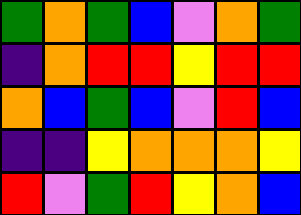[["green", "orange", "green", "blue", "violet", "orange", "green"], ["indigo", "orange", "red", "red", "yellow", "red", "red"], ["orange", "blue", "green", "blue", "violet", "red", "blue"], ["indigo", "indigo", "yellow", "orange", "orange", "orange", "yellow"], ["red", "violet", "green", "red", "yellow", "orange", "blue"]]